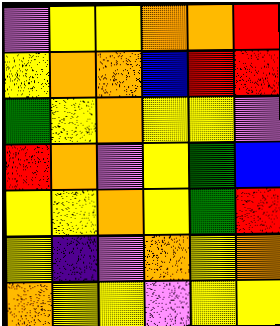[["violet", "yellow", "yellow", "orange", "orange", "red"], ["yellow", "orange", "orange", "blue", "red", "red"], ["green", "yellow", "orange", "yellow", "yellow", "violet"], ["red", "orange", "violet", "yellow", "green", "blue"], ["yellow", "yellow", "orange", "yellow", "green", "red"], ["yellow", "indigo", "violet", "orange", "yellow", "orange"], ["orange", "yellow", "yellow", "violet", "yellow", "yellow"]]